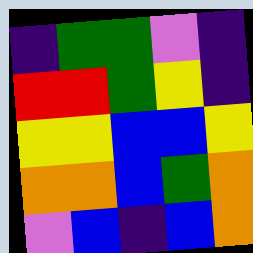[["indigo", "green", "green", "violet", "indigo"], ["red", "red", "green", "yellow", "indigo"], ["yellow", "yellow", "blue", "blue", "yellow"], ["orange", "orange", "blue", "green", "orange"], ["violet", "blue", "indigo", "blue", "orange"]]